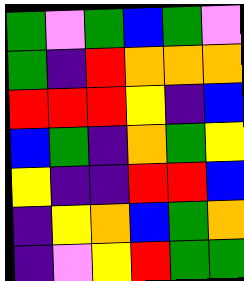[["green", "violet", "green", "blue", "green", "violet"], ["green", "indigo", "red", "orange", "orange", "orange"], ["red", "red", "red", "yellow", "indigo", "blue"], ["blue", "green", "indigo", "orange", "green", "yellow"], ["yellow", "indigo", "indigo", "red", "red", "blue"], ["indigo", "yellow", "orange", "blue", "green", "orange"], ["indigo", "violet", "yellow", "red", "green", "green"]]